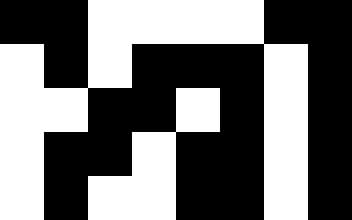[["black", "black", "white", "white", "white", "white", "black", "black"], ["white", "black", "white", "black", "black", "black", "white", "black"], ["white", "white", "black", "black", "white", "black", "white", "black"], ["white", "black", "black", "white", "black", "black", "white", "black"], ["white", "black", "white", "white", "black", "black", "white", "black"]]